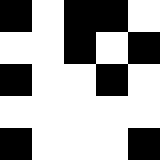[["black", "white", "black", "black", "white"], ["white", "white", "black", "white", "black"], ["black", "white", "white", "black", "white"], ["white", "white", "white", "white", "white"], ["black", "white", "white", "white", "black"]]